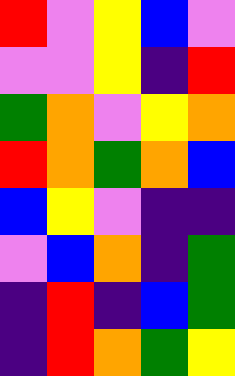[["red", "violet", "yellow", "blue", "violet"], ["violet", "violet", "yellow", "indigo", "red"], ["green", "orange", "violet", "yellow", "orange"], ["red", "orange", "green", "orange", "blue"], ["blue", "yellow", "violet", "indigo", "indigo"], ["violet", "blue", "orange", "indigo", "green"], ["indigo", "red", "indigo", "blue", "green"], ["indigo", "red", "orange", "green", "yellow"]]